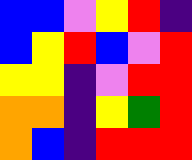[["blue", "blue", "violet", "yellow", "red", "indigo"], ["blue", "yellow", "red", "blue", "violet", "red"], ["yellow", "yellow", "indigo", "violet", "red", "red"], ["orange", "orange", "indigo", "yellow", "green", "red"], ["orange", "blue", "indigo", "red", "red", "red"]]